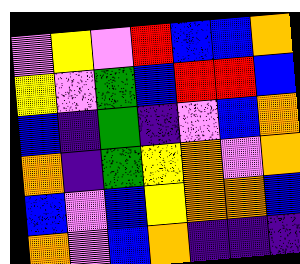[["violet", "yellow", "violet", "red", "blue", "blue", "orange"], ["yellow", "violet", "green", "blue", "red", "red", "blue"], ["blue", "indigo", "green", "indigo", "violet", "blue", "orange"], ["orange", "indigo", "green", "yellow", "orange", "violet", "orange"], ["blue", "violet", "blue", "yellow", "orange", "orange", "blue"], ["orange", "violet", "blue", "orange", "indigo", "indigo", "indigo"]]